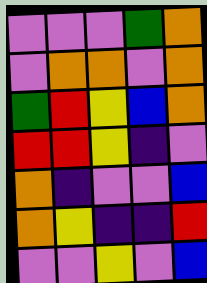[["violet", "violet", "violet", "green", "orange"], ["violet", "orange", "orange", "violet", "orange"], ["green", "red", "yellow", "blue", "orange"], ["red", "red", "yellow", "indigo", "violet"], ["orange", "indigo", "violet", "violet", "blue"], ["orange", "yellow", "indigo", "indigo", "red"], ["violet", "violet", "yellow", "violet", "blue"]]